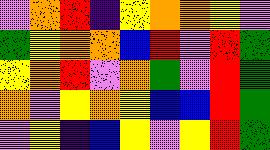[["violet", "orange", "red", "indigo", "yellow", "orange", "orange", "yellow", "violet"], ["green", "yellow", "orange", "orange", "blue", "red", "violet", "red", "green"], ["yellow", "orange", "red", "violet", "orange", "green", "violet", "red", "green"], ["orange", "violet", "yellow", "orange", "yellow", "blue", "blue", "red", "green"], ["violet", "yellow", "indigo", "blue", "yellow", "violet", "yellow", "red", "green"]]